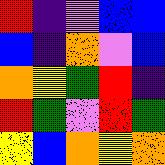[["red", "indigo", "violet", "blue", "blue"], ["blue", "indigo", "orange", "violet", "blue"], ["orange", "yellow", "green", "red", "indigo"], ["red", "green", "violet", "red", "green"], ["yellow", "blue", "orange", "yellow", "orange"]]